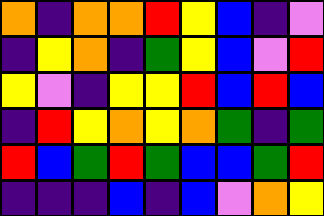[["orange", "indigo", "orange", "orange", "red", "yellow", "blue", "indigo", "violet"], ["indigo", "yellow", "orange", "indigo", "green", "yellow", "blue", "violet", "red"], ["yellow", "violet", "indigo", "yellow", "yellow", "red", "blue", "red", "blue"], ["indigo", "red", "yellow", "orange", "yellow", "orange", "green", "indigo", "green"], ["red", "blue", "green", "red", "green", "blue", "blue", "green", "red"], ["indigo", "indigo", "indigo", "blue", "indigo", "blue", "violet", "orange", "yellow"]]